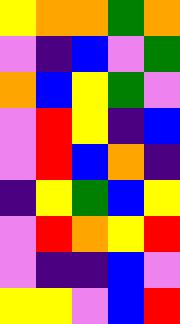[["yellow", "orange", "orange", "green", "orange"], ["violet", "indigo", "blue", "violet", "green"], ["orange", "blue", "yellow", "green", "violet"], ["violet", "red", "yellow", "indigo", "blue"], ["violet", "red", "blue", "orange", "indigo"], ["indigo", "yellow", "green", "blue", "yellow"], ["violet", "red", "orange", "yellow", "red"], ["violet", "indigo", "indigo", "blue", "violet"], ["yellow", "yellow", "violet", "blue", "red"]]